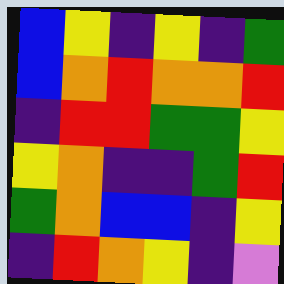[["blue", "yellow", "indigo", "yellow", "indigo", "green"], ["blue", "orange", "red", "orange", "orange", "red"], ["indigo", "red", "red", "green", "green", "yellow"], ["yellow", "orange", "indigo", "indigo", "green", "red"], ["green", "orange", "blue", "blue", "indigo", "yellow"], ["indigo", "red", "orange", "yellow", "indigo", "violet"]]